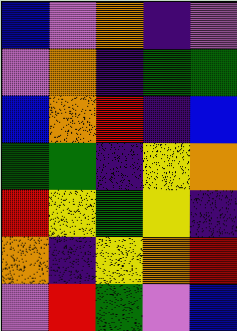[["blue", "violet", "orange", "indigo", "violet"], ["violet", "orange", "indigo", "green", "green"], ["blue", "orange", "red", "indigo", "blue"], ["green", "green", "indigo", "yellow", "orange"], ["red", "yellow", "green", "yellow", "indigo"], ["orange", "indigo", "yellow", "orange", "red"], ["violet", "red", "green", "violet", "blue"]]